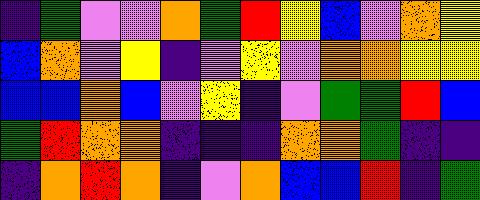[["indigo", "green", "violet", "violet", "orange", "green", "red", "yellow", "blue", "violet", "orange", "yellow"], ["blue", "orange", "violet", "yellow", "indigo", "violet", "yellow", "violet", "orange", "orange", "yellow", "yellow"], ["blue", "blue", "orange", "blue", "violet", "yellow", "indigo", "violet", "green", "green", "red", "blue"], ["green", "red", "orange", "orange", "indigo", "indigo", "indigo", "orange", "orange", "green", "indigo", "indigo"], ["indigo", "orange", "red", "orange", "indigo", "violet", "orange", "blue", "blue", "red", "indigo", "green"]]